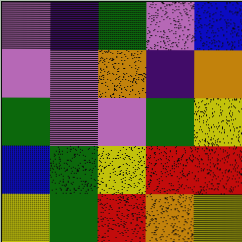[["violet", "indigo", "green", "violet", "blue"], ["violet", "violet", "orange", "indigo", "orange"], ["green", "violet", "violet", "green", "yellow"], ["blue", "green", "yellow", "red", "red"], ["yellow", "green", "red", "orange", "yellow"]]